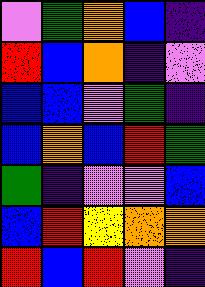[["violet", "green", "orange", "blue", "indigo"], ["red", "blue", "orange", "indigo", "violet"], ["blue", "blue", "violet", "green", "indigo"], ["blue", "orange", "blue", "red", "green"], ["green", "indigo", "violet", "violet", "blue"], ["blue", "red", "yellow", "orange", "orange"], ["red", "blue", "red", "violet", "indigo"]]